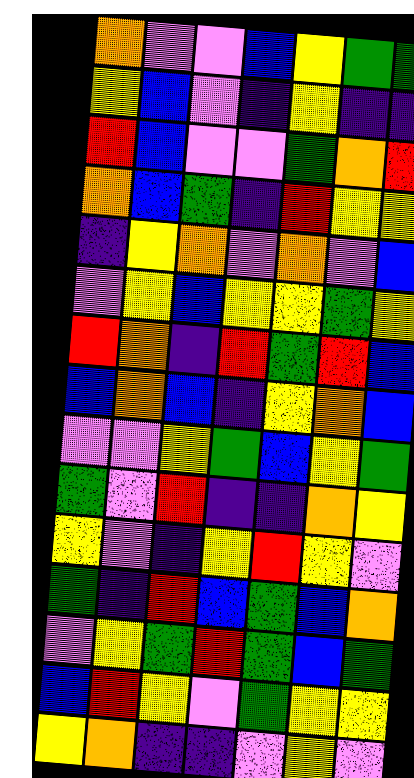[["orange", "violet", "violet", "blue", "yellow", "green", "green"], ["yellow", "blue", "violet", "indigo", "yellow", "indigo", "indigo"], ["red", "blue", "violet", "violet", "green", "orange", "red"], ["orange", "blue", "green", "indigo", "red", "yellow", "yellow"], ["indigo", "yellow", "orange", "violet", "orange", "violet", "blue"], ["violet", "yellow", "blue", "yellow", "yellow", "green", "yellow"], ["red", "orange", "indigo", "red", "green", "red", "blue"], ["blue", "orange", "blue", "indigo", "yellow", "orange", "blue"], ["violet", "violet", "yellow", "green", "blue", "yellow", "green"], ["green", "violet", "red", "indigo", "indigo", "orange", "yellow"], ["yellow", "violet", "indigo", "yellow", "red", "yellow", "violet"], ["green", "indigo", "red", "blue", "green", "blue", "orange"], ["violet", "yellow", "green", "red", "green", "blue", "green"], ["blue", "red", "yellow", "violet", "green", "yellow", "yellow"], ["yellow", "orange", "indigo", "indigo", "violet", "yellow", "violet"]]